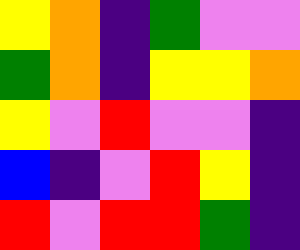[["yellow", "orange", "indigo", "green", "violet", "violet"], ["green", "orange", "indigo", "yellow", "yellow", "orange"], ["yellow", "violet", "red", "violet", "violet", "indigo"], ["blue", "indigo", "violet", "red", "yellow", "indigo"], ["red", "violet", "red", "red", "green", "indigo"]]